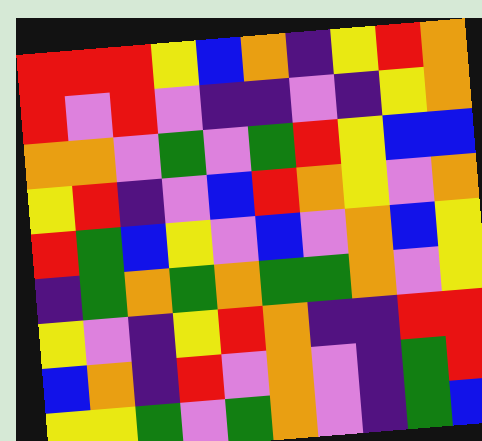[["red", "red", "red", "yellow", "blue", "orange", "indigo", "yellow", "red", "orange"], ["red", "violet", "red", "violet", "indigo", "indigo", "violet", "indigo", "yellow", "orange"], ["orange", "orange", "violet", "green", "violet", "green", "red", "yellow", "blue", "blue"], ["yellow", "red", "indigo", "violet", "blue", "red", "orange", "yellow", "violet", "orange"], ["red", "green", "blue", "yellow", "violet", "blue", "violet", "orange", "blue", "yellow"], ["indigo", "green", "orange", "green", "orange", "green", "green", "orange", "violet", "yellow"], ["yellow", "violet", "indigo", "yellow", "red", "orange", "indigo", "indigo", "red", "red"], ["blue", "orange", "indigo", "red", "violet", "orange", "violet", "indigo", "green", "red"], ["yellow", "yellow", "green", "violet", "green", "orange", "violet", "indigo", "green", "blue"]]